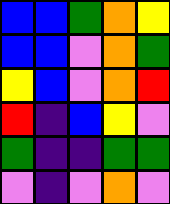[["blue", "blue", "green", "orange", "yellow"], ["blue", "blue", "violet", "orange", "green"], ["yellow", "blue", "violet", "orange", "red"], ["red", "indigo", "blue", "yellow", "violet"], ["green", "indigo", "indigo", "green", "green"], ["violet", "indigo", "violet", "orange", "violet"]]